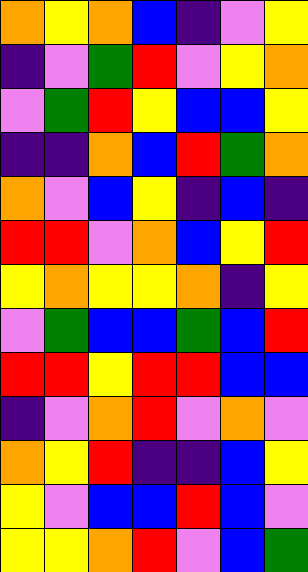[["orange", "yellow", "orange", "blue", "indigo", "violet", "yellow"], ["indigo", "violet", "green", "red", "violet", "yellow", "orange"], ["violet", "green", "red", "yellow", "blue", "blue", "yellow"], ["indigo", "indigo", "orange", "blue", "red", "green", "orange"], ["orange", "violet", "blue", "yellow", "indigo", "blue", "indigo"], ["red", "red", "violet", "orange", "blue", "yellow", "red"], ["yellow", "orange", "yellow", "yellow", "orange", "indigo", "yellow"], ["violet", "green", "blue", "blue", "green", "blue", "red"], ["red", "red", "yellow", "red", "red", "blue", "blue"], ["indigo", "violet", "orange", "red", "violet", "orange", "violet"], ["orange", "yellow", "red", "indigo", "indigo", "blue", "yellow"], ["yellow", "violet", "blue", "blue", "red", "blue", "violet"], ["yellow", "yellow", "orange", "red", "violet", "blue", "green"]]